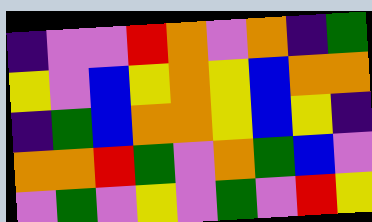[["indigo", "violet", "violet", "red", "orange", "violet", "orange", "indigo", "green"], ["yellow", "violet", "blue", "yellow", "orange", "yellow", "blue", "orange", "orange"], ["indigo", "green", "blue", "orange", "orange", "yellow", "blue", "yellow", "indigo"], ["orange", "orange", "red", "green", "violet", "orange", "green", "blue", "violet"], ["violet", "green", "violet", "yellow", "violet", "green", "violet", "red", "yellow"]]